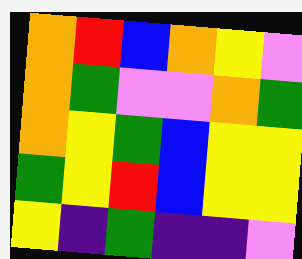[["orange", "red", "blue", "orange", "yellow", "violet"], ["orange", "green", "violet", "violet", "orange", "green"], ["orange", "yellow", "green", "blue", "yellow", "yellow"], ["green", "yellow", "red", "blue", "yellow", "yellow"], ["yellow", "indigo", "green", "indigo", "indigo", "violet"]]